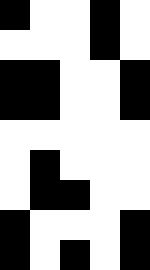[["black", "white", "white", "black", "white"], ["white", "white", "white", "black", "white"], ["black", "black", "white", "white", "black"], ["black", "black", "white", "white", "black"], ["white", "white", "white", "white", "white"], ["white", "black", "white", "white", "white"], ["white", "black", "black", "white", "white"], ["black", "white", "white", "white", "black"], ["black", "white", "black", "white", "black"]]